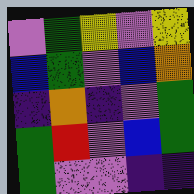[["violet", "green", "yellow", "violet", "yellow"], ["blue", "green", "violet", "blue", "orange"], ["indigo", "orange", "indigo", "violet", "green"], ["green", "red", "violet", "blue", "green"], ["green", "violet", "violet", "indigo", "indigo"]]